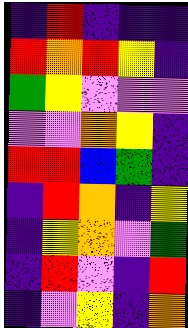[["indigo", "red", "indigo", "indigo", "indigo"], ["red", "orange", "red", "yellow", "indigo"], ["green", "yellow", "violet", "violet", "violet"], ["violet", "violet", "orange", "yellow", "indigo"], ["red", "red", "blue", "green", "indigo"], ["indigo", "red", "orange", "indigo", "yellow"], ["indigo", "yellow", "orange", "violet", "green"], ["indigo", "red", "violet", "indigo", "red"], ["indigo", "violet", "yellow", "indigo", "orange"]]